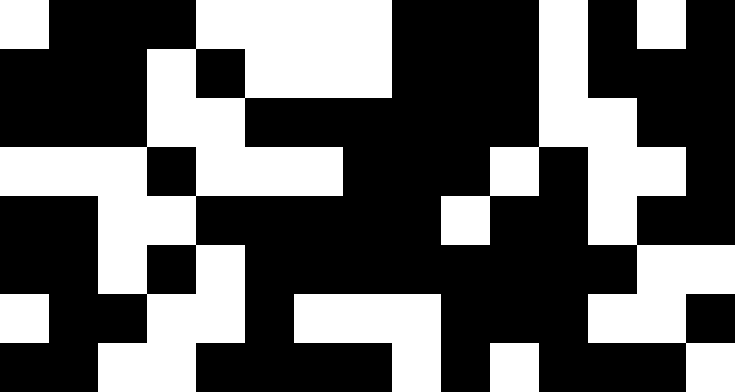[["white", "black", "black", "black", "white", "white", "white", "white", "black", "black", "black", "white", "black", "white", "black"], ["black", "black", "black", "white", "black", "white", "white", "white", "black", "black", "black", "white", "black", "black", "black"], ["black", "black", "black", "white", "white", "black", "black", "black", "black", "black", "black", "white", "white", "black", "black"], ["white", "white", "white", "black", "white", "white", "white", "black", "black", "black", "white", "black", "white", "white", "black"], ["black", "black", "white", "white", "black", "black", "black", "black", "black", "white", "black", "black", "white", "black", "black"], ["black", "black", "white", "black", "white", "black", "black", "black", "black", "black", "black", "black", "black", "white", "white"], ["white", "black", "black", "white", "white", "black", "white", "white", "white", "black", "black", "black", "white", "white", "black"], ["black", "black", "white", "white", "black", "black", "black", "black", "white", "black", "white", "black", "black", "black", "white"]]